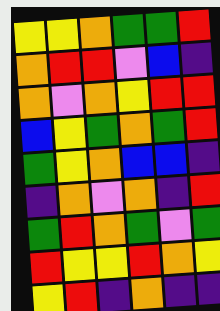[["yellow", "yellow", "orange", "green", "green", "red"], ["orange", "red", "red", "violet", "blue", "indigo"], ["orange", "violet", "orange", "yellow", "red", "red"], ["blue", "yellow", "green", "orange", "green", "red"], ["green", "yellow", "orange", "blue", "blue", "indigo"], ["indigo", "orange", "violet", "orange", "indigo", "red"], ["green", "red", "orange", "green", "violet", "green"], ["red", "yellow", "yellow", "red", "orange", "yellow"], ["yellow", "red", "indigo", "orange", "indigo", "indigo"]]